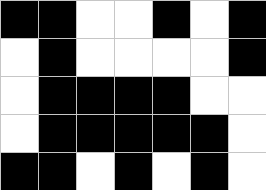[["black", "black", "white", "white", "black", "white", "black"], ["white", "black", "white", "white", "white", "white", "black"], ["white", "black", "black", "black", "black", "white", "white"], ["white", "black", "black", "black", "black", "black", "white"], ["black", "black", "white", "black", "white", "black", "white"]]